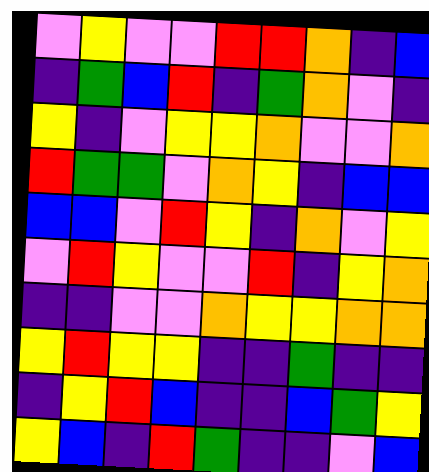[["violet", "yellow", "violet", "violet", "red", "red", "orange", "indigo", "blue"], ["indigo", "green", "blue", "red", "indigo", "green", "orange", "violet", "indigo"], ["yellow", "indigo", "violet", "yellow", "yellow", "orange", "violet", "violet", "orange"], ["red", "green", "green", "violet", "orange", "yellow", "indigo", "blue", "blue"], ["blue", "blue", "violet", "red", "yellow", "indigo", "orange", "violet", "yellow"], ["violet", "red", "yellow", "violet", "violet", "red", "indigo", "yellow", "orange"], ["indigo", "indigo", "violet", "violet", "orange", "yellow", "yellow", "orange", "orange"], ["yellow", "red", "yellow", "yellow", "indigo", "indigo", "green", "indigo", "indigo"], ["indigo", "yellow", "red", "blue", "indigo", "indigo", "blue", "green", "yellow"], ["yellow", "blue", "indigo", "red", "green", "indigo", "indigo", "violet", "blue"]]